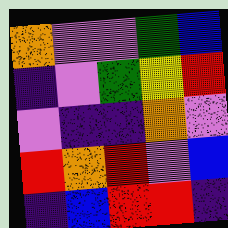[["orange", "violet", "violet", "green", "blue"], ["indigo", "violet", "green", "yellow", "red"], ["violet", "indigo", "indigo", "orange", "violet"], ["red", "orange", "red", "violet", "blue"], ["indigo", "blue", "red", "red", "indigo"]]